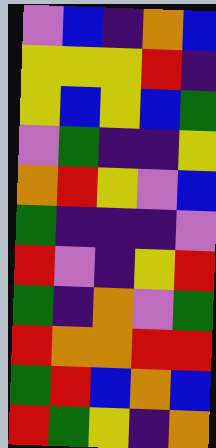[["violet", "blue", "indigo", "orange", "blue"], ["yellow", "yellow", "yellow", "red", "indigo"], ["yellow", "blue", "yellow", "blue", "green"], ["violet", "green", "indigo", "indigo", "yellow"], ["orange", "red", "yellow", "violet", "blue"], ["green", "indigo", "indigo", "indigo", "violet"], ["red", "violet", "indigo", "yellow", "red"], ["green", "indigo", "orange", "violet", "green"], ["red", "orange", "orange", "red", "red"], ["green", "red", "blue", "orange", "blue"], ["red", "green", "yellow", "indigo", "orange"]]